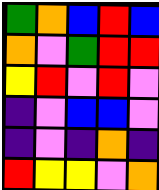[["green", "orange", "blue", "red", "blue"], ["orange", "violet", "green", "red", "red"], ["yellow", "red", "violet", "red", "violet"], ["indigo", "violet", "blue", "blue", "violet"], ["indigo", "violet", "indigo", "orange", "indigo"], ["red", "yellow", "yellow", "violet", "orange"]]